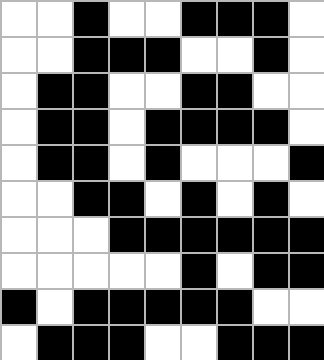[["white", "white", "black", "white", "white", "black", "black", "black", "white"], ["white", "white", "black", "black", "black", "white", "white", "black", "white"], ["white", "black", "black", "white", "white", "black", "black", "white", "white"], ["white", "black", "black", "white", "black", "black", "black", "black", "white"], ["white", "black", "black", "white", "black", "white", "white", "white", "black"], ["white", "white", "black", "black", "white", "black", "white", "black", "white"], ["white", "white", "white", "black", "black", "black", "black", "black", "black"], ["white", "white", "white", "white", "white", "black", "white", "black", "black"], ["black", "white", "black", "black", "black", "black", "black", "white", "white"], ["white", "black", "black", "black", "white", "white", "black", "black", "black"]]